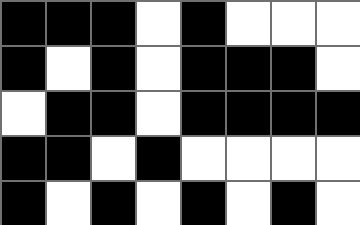[["black", "black", "black", "white", "black", "white", "white", "white"], ["black", "white", "black", "white", "black", "black", "black", "white"], ["white", "black", "black", "white", "black", "black", "black", "black"], ["black", "black", "white", "black", "white", "white", "white", "white"], ["black", "white", "black", "white", "black", "white", "black", "white"]]